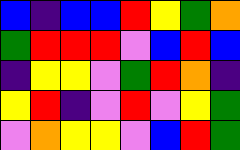[["blue", "indigo", "blue", "blue", "red", "yellow", "green", "orange"], ["green", "red", "red", "red", "violet", "blue", "red", "blue"], ["indigo", "yellow", "yellow", "violet", "green", "red", "orange", "indigo"], ["yellow", "red", "indigo", "violet", "red", "violet", "yellow", "green"], ["violet", "orange", "yellow", "yellow", "violet", "blue", "red", "green"]]